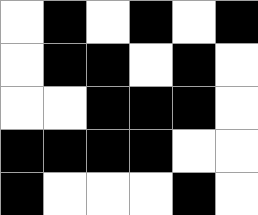[["white", "black", "white", "black", "white", "black"], ["white", "black", "black", "white", "black", "white"], ["white", "white", "black", "black", "black", "white"], ["black", "black", "black", "black", "white", "white"], ["black", "white", "white", "white", "black", "white"]]